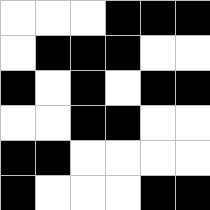[["white", "white", "white", "black", "black", "black"], ["white", "black", "black", "black", "white", "white"], ["black", "white", "black", "white", "black", "black"], ["white", "white", "black", "black", "white", "white"], ["black", "black", "white", "white", "white", "white"], ["black", "white", "white", "white", "black", "black"]]